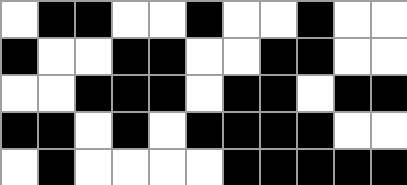[["white", "black", "black", "white", "white", "black", "white", "white", "black", "white", "white"], ["black", "white", "white", "black", "black", "white", "white", "black", "black", "white", "white"], ["white", "white", "black", "black", "black", "white", "black", "black", "white", "black", "black"], ["black", "black", "white", "black", "white", "black", "black", "black", "black", "white", "white"], ["white", "black", "white", "white", "white", "white", "black", "black", "black", "black", "black"]]